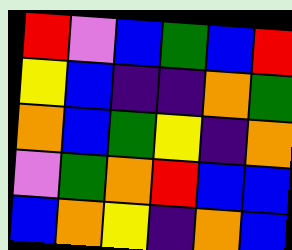[["red", "violet", "blue", "green", "blue", "red"], ["yellow", "blue", "indigo", "indigo", "orange", "green"], ["orange", "blue", "green", "yellow", "indigo", "orange"], ["violet", "green", "orange", "red", "blue", "blue"], ["blue", "orange", "yellow", "indigo", "orange", "blue"]]